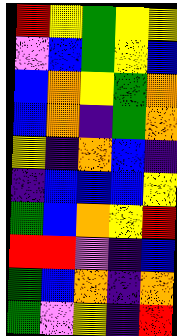[["red", "yellow", "green", "yellow", "yellow"], ["violet", "blue", "green", "yellow", "blue"], ["blue", "orange", "yellow", "green", "orange"], ["blue", "orange", "indigo", "green", "orange"], ["yellow", "indigo", "orange", "blue", "indigo"], ["indigo", "blue", "blue", "blue", "yellow"], ["green", "blue", "orange", "yellow", "red"], ["red", "red", "violet", "indigo", "blue"], ["green", "blue", "orange", "indigo", "orange"], ["green", "violet", "yellow", "indigo", "red"]]